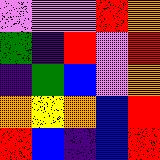[["violet", "violet", "violet", "red", "orange"], ["green", "indigo", "red", "violet", "red"], ["indigo", "green", "blue", "violet", "orange"], ["orange", "yellow", "orange", "blue", "red"], ["red", "blue", "indigo", "blue", "red"]]